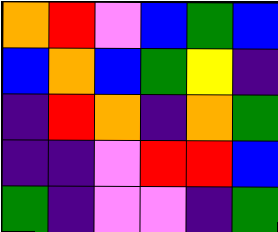[["orange", "red", "violet", "blue", "green", "blue"], ["blue", "orange", "blue", "green", "yellow", "indigo"], ["indigo", "red", "orange", "indigo", "orange", "green"], ["indigo", "indigo", "violet", "red", "red", "blue"], ["green", "indigo", "violet", "violet", "indigo", "green"]]